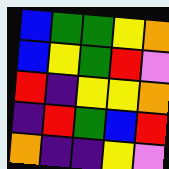[["blue", "green", "green", "yellow", "orange"], ["blue", "yellow", "green", "red", "violet"], ["red", "indigo", "yellow", "yellow", "orange"], ["indigo", "red", "green", "blue", "red"], ["orange", "indigo", "indigo", "yellow", "violet"]]